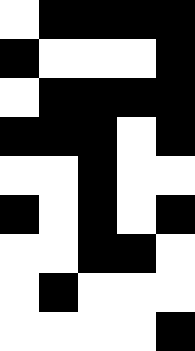[["white", "black", "black", "black", "black"], ["black", "white", "white", "white", "black"], ["white", "black", "black", "black", "black"], ["black", "black", "black", "white", "black"], ["white", "white", "black", "white", "white"], ["black", "white", "black", "white", "black"], ["white", "white", "black", "black", "white"], ["white", "black", "white", "white", "white"], ["white", "white", "white", "white", "black"]]